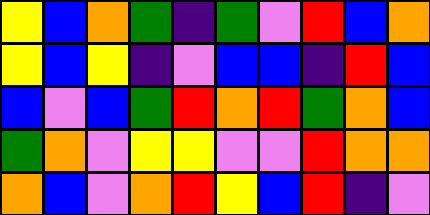[["yellow", "blue", "orange", "green", "indigo", "green", "violet", "red", "blue", "orange"], ["yellow", "blue", "yellow", "indigo", "violet", "blue", "blue", "indigo", "red", "blue"], ["blue", "violet", "blue", "green", "red", "orange", "red", "green", "orange", "blue"], ["green", "orange", "violet", "yellow", "yellow", "violet", "violet", "red", "orange", "orange"], ["orange", "blue", "violet", "orange", "red", "yellow", "blue", "red", "indigo", "violet"]]